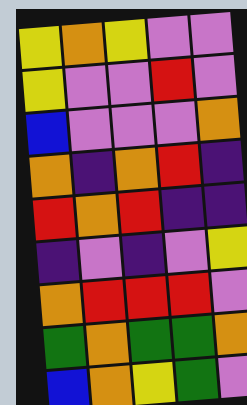[["yellow", "orange", "yellow", "violet", "violet"], ["yellow", "violet", "violet", "red", "violet"], ["blue", "violet", "violet", "violet", "orange"], ["orange", "indigo", "orange", "red", "indigo"], ["red", "orange", "red", "indigo", "indigo"], ["indigo", "violet", "indigo", "violet", "yellow"], ["orange", "red", "red", "red", "violet"], ["green", "orange", "green", "green", "orange"], ["blue", "orange", "yellow", "green", "violet"]]